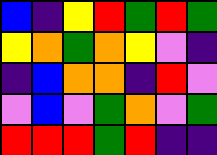[["blue", "indigo", "yellow", "red", "green", "red", "green"], ["yellow", "orange", "green", "orange", "yellow", "violet", "indigo"], ["indigo", "blue", "orange", "orange", "indigo", "red", "violet"], ["violet", "blue", "violet", "green", "orange", "violet", "green"], ["red", "red", "red", "green", "red", "indigo", "indigo"]]